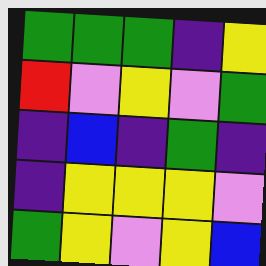[["green", "green", "green", "indigo", "yellow"], ["red", "violet", "yellow", "violet", "green"], ["indigo", "blue", "indigo", "green", "indigo"], ["indigo", "yellow", "yellow", "yellow", "violet"], ["green", "yellow", "violet", "yellow", "blue"]]